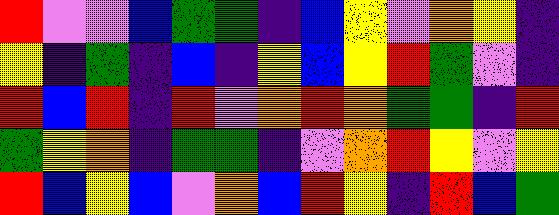[["red", "violet", "violet", "blue", "green", "green", "indigo", "blue", "yellow", "violet", "orange", "yellow", "indigo"], ["yellow", "indigo", "green", "indigo", "blue", "indigo", "yellow", "blue", "yellow", "red", "green", "violet", "indigo"], ["red", "blue", "red", "indigo", "red", "violet", "orange", "red", "orange", "green", "green", "indigo", "red"], ["green", "yellow", "orange", "indigo", "green", "green", "indigo", "violet", "orange", "red", "yellow", "violet", "yellow"], ["red", "blue", "yellow", "blue", "violet", "orange", "blue", "red", "yellow", "indigo", "red", "blue", "green"]]